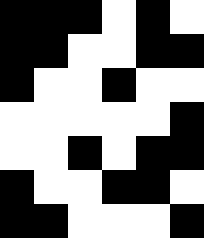[["black", "black", "black", "white", "black", "white"], ["black", "black", "white", "white", "black", "black"], ["black", "white", "white", "black", "white", "white"], ["white", "white", "white", "white", "white", "black"], ["white", "white", "black", "white", "black", "black"], ["black", "white", "white", "black", "black", "white"], ["black", "black", "white", "white", "white", "black"]]